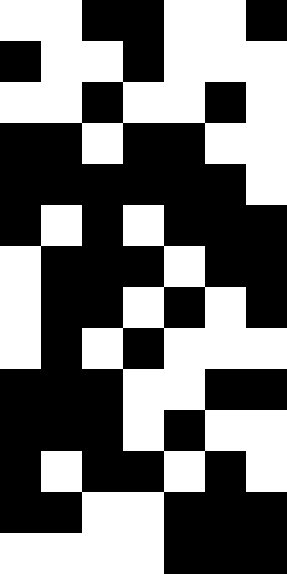[["white", "white", "black", "black", "white", "white", "black"], ["black", "white", "white", "black", "white", "white", "white"], ["white", "white", "black", "white", "white", "black", "white"], ["black", "black", "white", "black", "black", "white", "white"], ["black", "black", "black", "black", "black", "black", "white"], ["black", "white", "black", "white", "black", "black", "black"], ["white", "black", "black", "black", "white", "black", "black"], ["white", "black", "black", "white", "black", "white", "black"], ["white", "black", "white", "black", "white", "white", "white"], ["black", "black", "black", "white", "white", "black", "black"], ["black", "black", "black", "white", "black", "white", "white"], ["black", "white", "black", "black", "white", "black", "white"], ["black", "black", "white", "white", "black", "black", "black"], ["white", "white", "white", "white", "black", "black", "black"]]